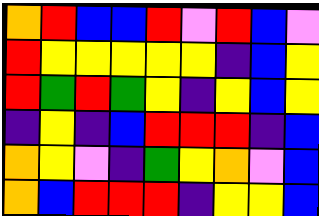[["orange", "red", "blue", "blue", "red", "violet", "red", "blue", "violet"], ["red", "yellow", "yellow", "yellow", "yellow", "yellow", "indigo", "blue", "yellow"], ["red", "green", "red", "green", "yellow", "indigo", "yellow", "blue", "yellow"], ["indigo", "yellow", "indigo", "blue", "red", "red", "red", "indigo", "blue"], ["orange", "yellow", "violet", "indigo", "green", "yellow", "orange", "violet", "blue"], ["orange", "blue", "red", "red", "red", "indigo", "yellow", "yellow", "blue"]]